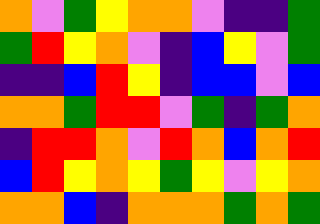[["orange", "violet", "green", "yellow", "orange", "orange", "violet", "indigo", "indigo", "green"], ["green", "red", "yellow", "orange", "violet", "indigo", "blue", "yellow", "violet", "green"], ["indigo", "indigo", "blue", "red", "yellow", "indigo", "blue", "blue", "violet", "blue"], ["orange", "orange", "green", "red", "red", "violet", "green", "indigo", "green", "orange"], ["indigo", "red", "red", "orange", "violet", "red", "orange", "blue", "orange", "red"], ["blue", "red", "yellow", "orange", "yellow", "green", "yellow", "violet", "yellow", "orange"], ["orange", "orange", "blue", "indigo", "orange", "orange", "orange", "green", "orange", "green"]]